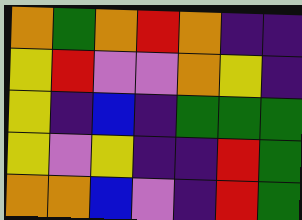[["orange", "green", "orange", "red", "orange", "indigo", "indigo"], ["yellow", "red", "violet", "violet", "orange", "yellow", "indigo"], ["yellow", "indigo", "blue", "indigo", "green", "green", "green"], ["yellow", "violet", "yellow", "indigo", "indigo", "red", "green"], ["orange", "orange", "blue", "violet", "indigo", "red", "green"]]